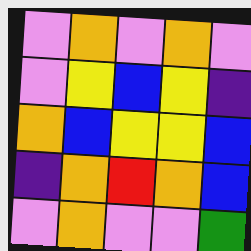[["violet", "orange", "violet", "orange", "violet"], ["violet", "yellow", "blue", "yellow", "indigo"], ["orange", "blue", "yellow", "yellow", "blue"], ["indigo", "orange", "red", "orange", "blue"], ["violet", "orange", "violet", "violet", "green"]]